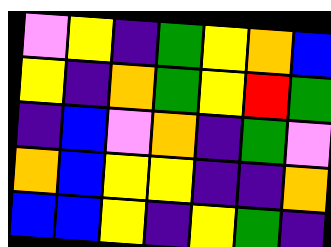[["violet", "yellow", "indigo", "green", "yellow", "orange", "blue"], ["yellow", "indigo", "orange", "green", "yellow", "red", "green"], ["indigo", "blue", "violet", "orange", "indigo", "green", "violet"], ["orange", "blue", "yellow", "yellow", "indigo", "indigo", "orange"], ["blue", "blue", "yellow", "indigo", "yellow", "green", "indigo"]]